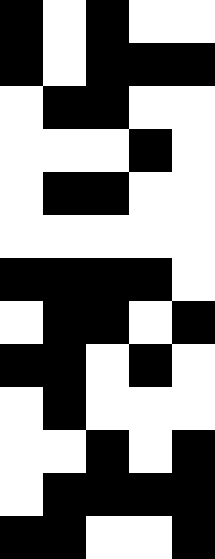[["black", "white", "black", "white", "white"], ["black", "white", "black", "black", "black"], ["white", "black", "black", "white", "white"], ["white", "white", "white", "black", "white"], ["white", "black", "black", "white", "white"], ["white", "white", "white", "white", "white"], ["black", "black", "black", "black", "white"], ["white", "black", "black", "white", "black"], ["black", "black", "white", "black", "white"], ["white", "black", "white", "white", "white"], ["white", "white", "black", "white", "black"], ["white", "black", "black", "black", "black"], ["black", "black", "white", "white", "black"]]